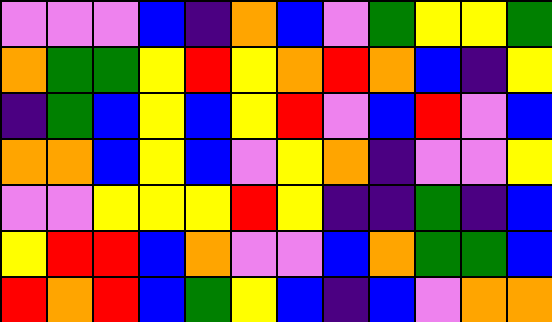[["violet", "violet", "violet", "blue", "indigo", "orange", "blue", "violet", "green", "yellow", "yellow", "green"], ["orange", "green", "green", "yellow", "red", "yellow", "orange", "red", "orange", "blue", "indigo", "yellow"], ["indigo", "green", "blue", "yellow", "blue", "yellow", "red", "violet", "blue", "red", "violet", "blue"], ["orange", "orange", "blue", "yellow", "blue", "violet", "yellow", "orange", "indigo", "violet", "violet", "yellow"], ["violet", "violet", "yellow", "yellow", "yellow", "red", "yellow", "indigo", "indigo", "green", "indigo", "blue"], ["yellow", "red", "red", "blue", "orange", "violet", "violet", "blue", "orange", "green", "green", "blue"], ["red", "orange", "red", "blue", "green", "yellow", "blue", "indigo", "blue", "violet", "orange", "orange"]]